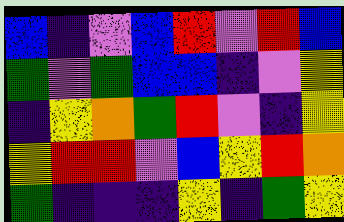[["blue", "indigo", "violet", "blue", "red", "violet", "red", "blue"], ["green", "violet", "green", "blue", "blue", "indigo", "violet", "yellow"], ["indigo", "yellow", "orange", "green", "red", "violet", "indigo", "yellow"], ["yellow", "red", "red", "violet", "blue", "yellow", "red", "orange"], ["green", "indigo", "indigo", "indigo", "yellow", "indigo", "green", "yellow"]]